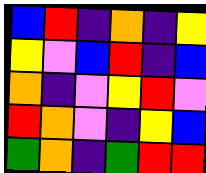[["blue", "red", "indigo", "orange", "indigo", "yellow"], ["yellow", "violet", "blue", "red", "indigo", "blue"], ["orange", "indigo", "violet", "yellow", "red", "violet"], ["red", "orange", "violet", "indigo", "yellow", "blue"], ["green", "orange", "indigo", "green", "red", "red"]]